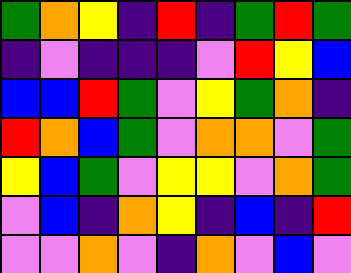[["green", "orange", "yellow", "indigo", "red", "indigo", "green", "red", "green"], ["indigo", "violet", "indigo", "indigo", "indigo", "violet", "red", "yellow", "blue"], ["blue", "blue", "red", "green", "violet", "yellow", "green", "orange", "indigo"], ["red", "orange", "blue", "green", "violet", "orange", "orange", "violet", "green"], ["yellow", "blue", "green", "violet", "yellow", "yellow", "violet", "orange", "green"], ["violet", "blue", "indigo", "orange", "yellow", "indigo", "blue", "indigo", "red"], ["violet", "violet", "orange", "violet", "indigo", "orange", "violet", "blue", "violet"]]